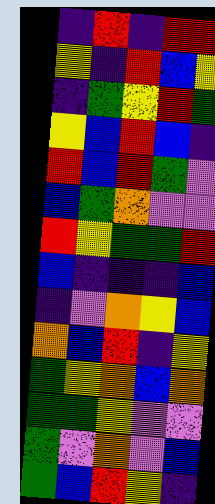[["indigo", "red", "indigo", "red", "red"], ["yellow", "indigo", "red", "blue", "yellow"], ["indigo", "green", "yellow", "red", "green"], ["yellow", "blue", "red", "blue", "indigo"], ["red", "blue", "red", "green", "violet"], ["blue", "green", "orange", "violet", "violet"], ["red", "yellow", "green", "green", "red"], ["blue", "indigo", "indigo", "indigo", "blue"], ["indigo", "violet", "orange", "yellow", "blue"], ["orange", "blue", "red", "indigo", "yellow"], ["green", "yellow", "orange", "blue", "orange"], ["green", "green", "yellow", "violet", "violet"], ["green", "violet", "orange", "violet", "blue"], ["green", "blue", "red", "yellow", "indigo"]]